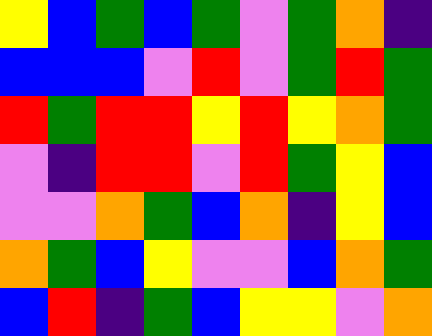[["yellow", "blue", "green", "blue", "green", "violet", "green", "orange", "indigo"], ["blue", "blue", "blue", "violet", "red", "violet", "green", "red", "green"], ["red", "green", "red", "red", "yellow", "red", "yellow", "orange", "green"], ["violet", "indigo", "red", "red", "violet", "red", "green", "yellow", "blue"], ["violet", "violet", "orange", "green", "blue", "orange", "indigo", "yellow", "blue"], ["orange", "green", "blue", "yellow", "violet", "violet", "blue", "orange", "green"], ["blue", "red", "indigo", "green", "blue", "yellow", "yellow", "violet", "orange"]]